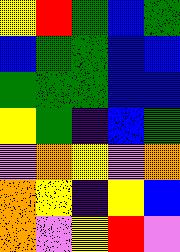[["yellow", "red", "green", "blue", "green"], ["blue", "green", "green", "blue", "blue"], ["green", "green", "green", "blue", "blue"], ["yellow", "green", "indigo", "blue", "green"], ["violet", "orange", "yellow", "violet", "orange"], ["orange", "yellow", "indigo", "yellow", "blue"], ["orange", "violet", "yellow", "red", "violet"]]